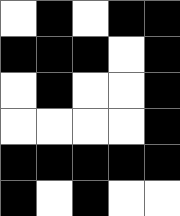[["white", "black", "white", "black", "black"], ["black", "black", "black", "white", "black"], ["white", "black", "white", "white", "black"], ["white", "white", "white", "white", "black"], ["black", "black", "black", "black", "black"], ["black", "white", "black", "white", "white"]]